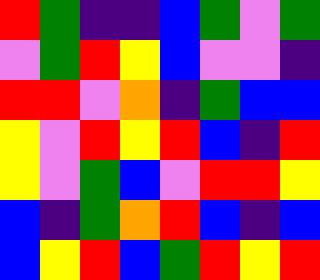[["red", "green", "indigo", "indigo", "blue", "green", "violet", "green"], ["violet", "green", "red", "yellow", "blue", "violet", "violet", "indigo"], ["red", "red", "violet", "orange", "indigo", "green", "blue", "blue"], ["yellow", "violet", "red", "yellow", "red", "blue", "indigo", "red"], ["yellow", "violet", "green", "blue", "violet", "red", "red", "yellow"], ["blue", "indigo", "green", "orange", "red", "blue", "indigo", "blue"], ["blue", "yellow", "red", "blue", "green", "red", "yellow", "red"]]